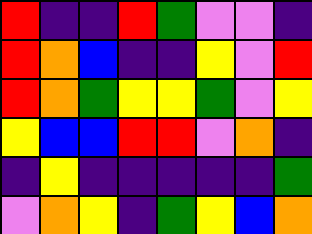[["red", "indigo", "indigo", "red", "green", "violet", "violet", "indigo"], ["red", "orange", "blue", "indigo", "indigo", "yellow", "violet", "red"], ["red", "orange", "green", "yellow", "yellow", "green", "violet", "yellow"], ["yellow", "blue", "blue", "red", "red", "violet", "orange", "indigo"], ["indigo", "yellow", "indigo", "indigo", "indigo", "indigo", "indigo", "green"], ["violet", "orange", "yellow", "indigo", "green", "yellow", "blue", "orange"]]